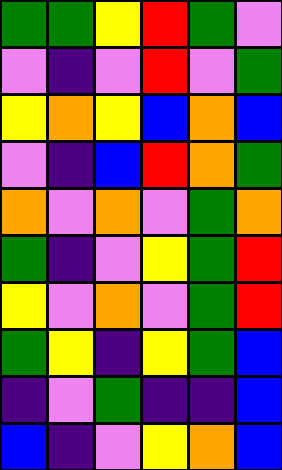[["green", "green", "yellow", "red", "green", "violet"], ["violet", "indigo", "violet", "red", "violet", "green"], ["yellow", "orange", "yellow", "blue", "orange", "blue"], ["violet", "indigo", "blue", "red", "orange", "green"], ["orange", "violet", "orange", "violet", "green", "orange"], ["green", "indigo", "violet", "yellow", "green", "red"], ["yellow", "violet", "orange", "violet", "green", "red"], ["green", "yellow", "indigo", "yellow", "green", "blue"], ["indigo", "violet", "green", "indigo", "indigo", "blue"], ["blue", "indigo", "violet", "yellow", "orange", "blue"]]